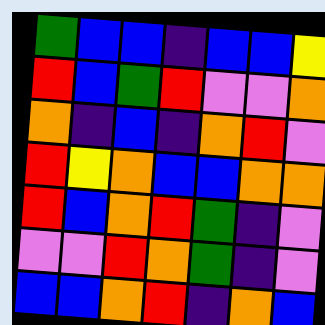[["green", "blue", "blue", "indigo", "blue", "blue", "yellow"], ["red", "blue", "green", "red", "violet", "violet", "orange"], ["orange", "indigo", "blue", "indigo", "orange", "red", "violet"], ["red", "yellow", "orange", "blue", "blue", "orange", "orange"], ["red", "blue", "orange", "red", "green", "indigo", "violet"], ["violet", "violet", "red", "orange", "green", "indigo", "violet"], ["blue", "blue", "orange", "red", "indigo", "orange", "blue"]]